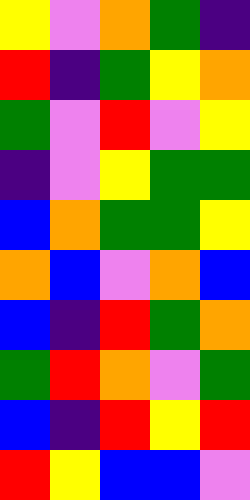[["yellow", "violet", "orange", "green", "indigo"], ["red", "indigo", "green", "yellow", "orange"], ["green", "violet", "red", "violet", "yellow"], ["indigo", "violet", "yellow", "green", "green"], ["blue", "orange", "green", "green", "yellow"], ["orange", "blue", "violet", "orange", "blue"], ["blue", "indigo", "red", "green", "orange"], ["green", "red", "orange", "violet", "green"], ["blue", "indigo", "red", "yellow", "red"], ["red", "yellow", "blue", "blue", "violet"]]